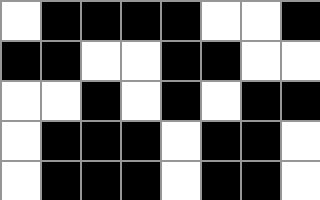[["white", "black", "black", "black", "black", "white", "white", "black"], ["black", "black", "white", "white", "black", "black", "white", "white"], ["white", "white", "black", "white", "black", "white", "black", "black"], ["white", "black", "black", "black", "white", "black", "black", "white"], ["white", "black", "black", "black", "white", "black", "black", "white"]]